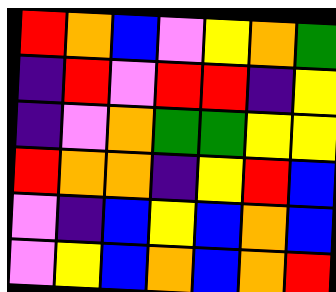[["red", "orange", "blue", "violet", "yellow", "orange", "green"], ["indigo", "red", "violet", "red", "red", "indigo", "yellow"], ["indigo", "violet", "orange", "green", "green", "yellow", "yellow"], ["red", "orange", "orange", "indigo", "yellow", "red", "blue"], ["violet", "indigo", "blue", "yellow", "blue", "orange", "blue"], ["violet", "yellow", "blue", "orange", "blue", "orange", "red"]]